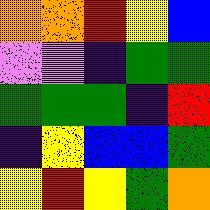[["orange", "orange", "red", "yellow", "blue"], ["violet", "violet", "indigo", "green", "green"], ["green", "green", "green", "indigo", "red"], ["indigo", "yellow", "blue", "blue", "green"], ["yellow", "red", "yellow", "green", "orange"]]